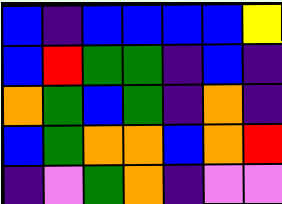[["blue", "indigo", "blue", "blue", "blue", "blue", "yellow"], ["blue", "red", "green", "green", "indigo", "blue", "indigo"], ["orange", "green", "blue", "green", "indigo", "orange", "indigo"], ["blue", "green", "orange", "orange", "blue", "orange", "red"], ["indigo", "violet", "green", "orange", "indigo", "violet", "violet"]]